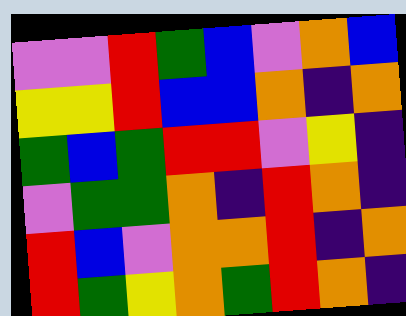[["violet", "violet", "red", "green", "blue", "violet", "orange", "blue"], ["yellow", "yellow", "red", "blue", "blue", "orange", "indigo", "orange"], ["green", "blue", "green", "red", "red", "violet", "yellow", "indigo"], ["violet", "green", "green", "orange", "indigo", "red", "orange", "indigo"], ["red", "blue", "violet", "orange", "orange", "red", "indigo", "orange"], ["red", "green", "yellow", "orange", "green", "red", "orange", "indigo"]]